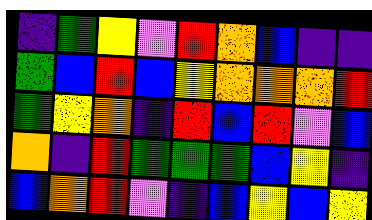[["indigo", "green", "yellow", "violet", "red", "orange", "blue", "indigo", "indigo"], ["green", "blue", "red", "blue", "yellow", "orange", "orange", "orange", "red"], ["green", "yellow", "orange", "indigo", "red", "blue", "red", "violet", "blue"], ["orange", "indigo", "red", "green", "green", "green", "blue", "yellow", "indigo"], ["blue", "orange", "red", "violet", "indigo", "blue", "yellow", "blue", "yellow"]]